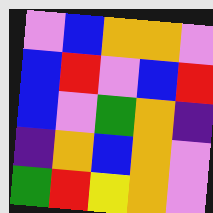[["violet", "blue", "orange", "orange", "violet"], ["blue", "red", "violet", "blue", "red"], ["blue", "violet", "green", "orange", "indigo"], ["indigo", "orange", "blue", "orange", "violet"], ["green", "red", "yellow", "orange", "violet"]]